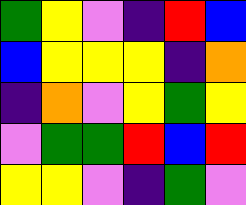[["green", "yellow", "violet", "indigo", "red", "blue"], ["blue", "yellow", "yellow", "yellow", "indigo", "orange"], ["indigo", "orange", "violet", "yellow", "green", "yellow"], ["violet", "green", "green", "red", "blue", "red"], ["yellow", "yellow", "violet", "indigo", "green", "violet"]]